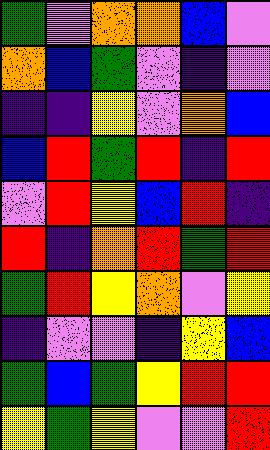[["green", "violet", "orange", "orange", "blue", "violet"], ["orange", "blue", "green", "violet", "indigo", "violet"], ["indigo", "indigo", "yellow", "violet", "orange", "blue"], ["blue", "red", "green", "red", "indigo", "red"], ["violet", "red", "yellow", "blue", "red", "indigo"], ["red", "indigo", "orange", "red", "green", "red"], ["green", "red", "yellow", "orange", "violet", "yellow"], ["indigo", "violet", "violet", "indigo", "yellow", "blue"], ["green", "blue", "green", "yellow", "red", "red"], ["yellow", "green", "yellow", "violet", "violet", "red"]]